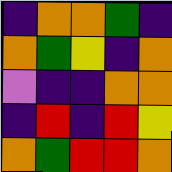[["indigo", "orange", "orange", "green", "indigo"], ["orange", "green", "yellow", "indigo", "orange"], ["violet", "indigo", "indigo", "orange", "orange"], ["indigo", "red", "indigo", "red", "yellow"], ["orange", "green", "red", "red", "orange"]]